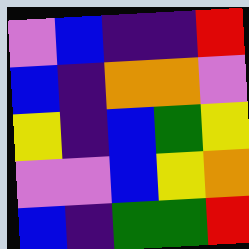[["violet", "blue", "indigo", "indigo", "red"], ["blue", "indigo", "orange", "orange", "violet"], ["yellow", "indigo", "blue", "green", "yellow"], ["violet", "violet", "blue", "yellow", "orange"], ["blue", "indigo", "green", "green", "red"]]